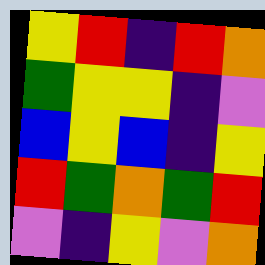[["yellow", "red", "indigo", "red", "orange"], ["green", "yellow", "yellow", "indigo", "violet"], ["blue", "yellow", "blue", "indigo", "yellow"], ["red", "green", "orange", "green", "red"], ["violet", "indigo", "yellow", "violet", "orange"]]